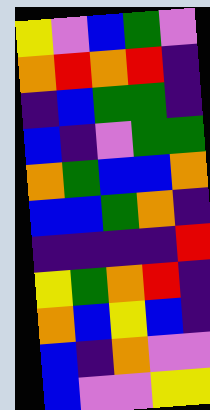[["yellow", "violet", "blue", "green", "violet"], ["orange", "red", "orange", "red", "indigo"], ["indigo", "blue", "green", "green", "indigo"], ["blue", "indigo", "violet", "green", "green"], ["orange", "green", "blue", "blue", "orange"], ["blue", "blue", "green", "orange", "indigo"], ["indigo", "indigo", "indigo", "indigo", "red"], ["yellow", "green", "orange", "red", "indigo"], ["orange", "blue", "yellow", "blue", "indigo"], ["blue", "indigo", "orange", "violet", "violet"], ["blue", "violet", "violet", "yellow", "yellow"]]